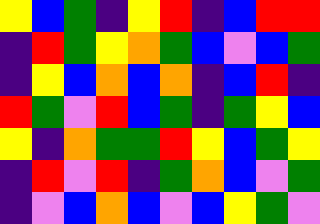[["yellow", "blue", "green", "indigo", "yellow", "red", "indigo", "blue", "red", "red"], ["indigo", "red", "green", "yellow", "orange", "green", "blue", "violet", "blue", "green"], ["indigo", "yellow", "blue", "orange", "blue", "orange", "indigo", "blue", "red", "indigo"], ["red", "green", "violet", "red", "blue", "green", "indigo", "green", "yellow", "blue"], ["yellow", "indigo", "orange", "green", "green", "red", "yellow", "blue", "green", "yellow"], ["indigo", "red", "violet", "red", "indigo", "green", "orange", "blue", "violet", "green"], ["indigo", "violet", "blue", "orange", "blue", "violet", "blue", "yellow", "green", "violet"]]